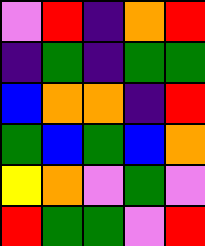[["violet", "red", "indigo", "orange", "red"], ["indigo", "green", "indigo", "green", "green"], ["blue", "orange", "orange", "indigo", "red"], ["green", "blue", "green", "blue", "orange"], ["yellow", "orange", "violet", "green", "violet"], ["red", "green", "green", "violet", "red"]]